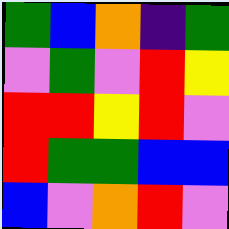[["green", "blue", "orange", "indigo", "green"], ["violet", "green", "violet", "red", "yellow"], ["red", "red", "yellow", "red", "violet"], ["red", "green", "green", "blue", "blue"], ["blue", "violet", "orange", "red", "violet"]]